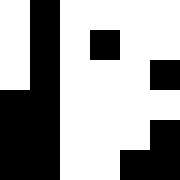[["white", "black", "white", "white", "white", "white"], ["white", "black", "white", "black", "white", "white"], ["white", "black", "white", "white", "white", "black"], ["black", "black", "white", "white", "white", "white"], ["black", "black", "white", "white", "white", "black"], ["black", "black", "white", "white", "black", "black"]]